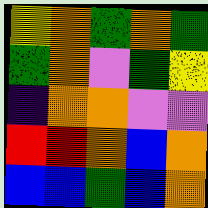[["yellow", "orange", "green", "orange", "green"], ["green", "orange", "violet", "green", "yellow"], ["indigo", "orange", "orange", "violet", "violet"], ["red", "red", "orange", "blue", "orange"], ["blue", "blue", "green", "blue", "orange"]]